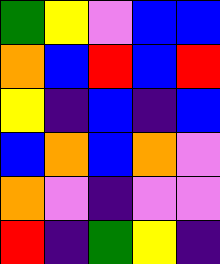[["green", "yellow", "violet", "blue", "blue"], ["orange", "blue", "red", "blue", "red"], ["yellow", "indigo", "blue", "indigo", "blue"], ["blue", "orange", "blue", "orange", "violet"], ["orange", "violet", "indigo", "violet", "violet"], ["red", "indigo", "green", "yellow", "indigo"]]